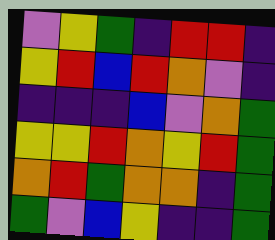[["violet", "yellow", "green", "indigo", "red", "red", "indigo"], ["yellow", "red", "blue", "red", "orange", "violet", "indigo"], ["indigo", "indigo", "indigo", "blue", "violet", "orange", "green"], ["yellow", "yellow", "red", "orange", "yellow", "red", "green"], ["orange", "red", "green", "orange", "orange", "indigo", "green"], ["green", "violet", "blue", "yellow", "indigo", "indigo", "green"]]